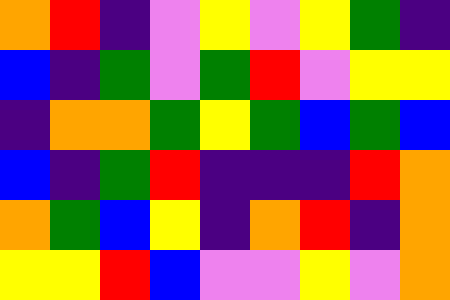[["orange", "red", "indigo", "violet", "yellow", "violet", "yellow", "green", "indigo"], ["blue", "indigo", "green", "violet", "green", "red", "violet", "yellow", "yellow"], ["indigo", "orange", "orange", "green", "yellow", "green", "blue", "green", "blue"], ["blue", "indigo", "green", "red", "indigo", "indigo", "indigo", "red", "orange"], ["orange", "green", "blue", "yellow", "indigo", "orange", "red", "indigo", "orange"], ["yellow", "yellow", "red", "blue", "violet", "violet", "yellow", "violet", "orange"]]